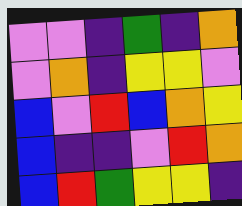[["violet", "violet", "indigo", "green", "indigo", "orange"], ["violet", "orange", "indigo", "yellow", "yellow", "violet"], ["blue", "violet", "red", "blue", "orange", "yellow"], ["blue", "indigo", "indigo", "violet", "red", "orange"], ["blue", "red", "green", "yellow", "yellow", "indigo"]]